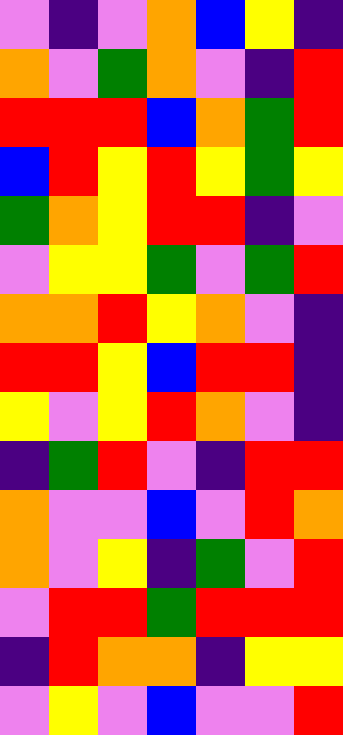[["violet", "indigo", "violet", "orange", "blue", "yellow", "indigo"], ["orange", "violet", "green", "orange", "violet", "indigo", "red"], ["red", "red", "red", "blue", "orange", "green", "red"], ["blue", "red", "yellow", "red", "yellow", "green", "yellow"], ["green", "orange", "yellow", "red", "red", "indigo", "violet"], ["violet", "yellow", "yellow", "green", "violet", "green", "red"], ["orange", "orange", "red", "yellow", "orange", "violet", "indigo"], ["red", "red", "yellow", "blue", "red", "red", "indigo"], ["yellow", "violet", "yellow", "red", "orange", "violet", "indigo"], ["indigo", "green", "red", "violet", "indigo", "red", "red"], ["orange", "violet", "violet", "blue", "violet", "red", "orange"], ["orange", "violet", "yellow", "indigo", "green", "violet", "red"], ["violet", "red", "red", "green", "red", "red", "red"], ["indigo", "red", "orange", "orange", "indigo", "yellow", "yellow"], ["violet", "yellow", "violet", "blue", "violet", "violet", "red"]]